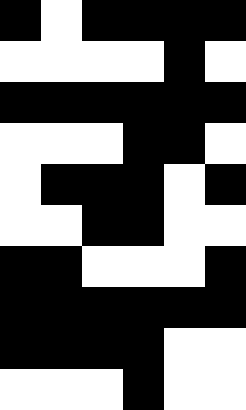[["black", "white", "black", "black", "black", "black"], ["white", "white", "white", "white", "black", "white"], ["black", "black", "black", "black", "black", "black"], ["white", "white", "white", "black", "black", "white"], ["white", "black", "black", "black", "white", "black"], ["white", "white", "black", "black", "white", "white"], ["black", "black", "white", "white", "white", "black"], ["black", "black", "black", "black", "black", "black"], ["black", "black", "black", "black", "white", "white"], ["white", "white", "white", "black", "white", "white"]]